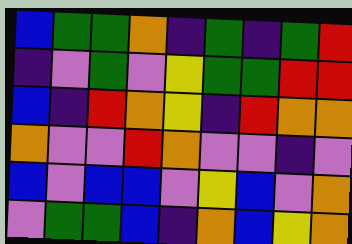[["blue", "green", "green", "orange", "indigo", "green", "indigo", "green", "red"], ["indigo", "violet", "green", "violet", "yellow", "green", "green", "red", "red"], ["blue", "indigo", "red", "orange", "yellow", "indigo", "red", "orange", "orange"], ["orange", "violet", "violet", "red", "orange", "violet", "violet", "indigo", "violet"], ["blue", "violet", "blue", "blue", "violet", "yellow", "blue", "violet", "orange"], ["violet", "green", "green", "blue", "indigo", "orange", "blue", "yellow", "orange"]]